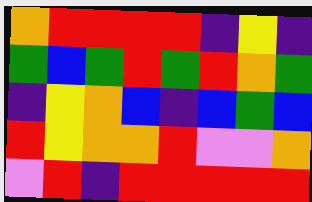[["orange", "red", "red", "red", "red", "indigo", "yellow", "indigo"], ["green", "blue", "green", "red", "green", "red", "orange", "green"], ["indigo", "yellow", "orange", "blue", "indigo", "blue", "green", "blue"], ["red", "yellow", "orange", "orange", "red", "violet", "violet", "orange"], ["violet", "red", "indigo", "red", "red", "red", "red", "red"]]